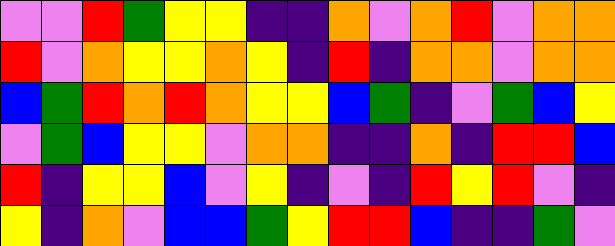[["violet", "violet", "red", "green", "yellow", "yellow", "indigo", "indigo", "orange", "violet", "orange", "red", "violet", "orange", "orange"], ["red", "violet", "orange", "yellow", "yellow", "orange", "yellow", "indigo", "red", "indigo", "orange", "orange", "violet", "orange", "orange"], ["blue", "green", "red", "orange", "red", "orange", "yellow", "yellow", "blue", "green", "indigo", "violet", "green", "blue", "yellow"], ["violet", "green", "blue", "yellow", "yellow", "violet", "orange", "orange", "indigo", "indigo", "orange", "indigo", "red", "red", "blue"], ["red", "indigo", "yellow", "yellow", "blue", "violet", "yellow", "indigo", "violet", "indigo", "red", "yellow", "red", "violet", "indigo"], ["yellow", "indigo", "orange", "violet", "blue", "blue", "green", "yellow", "red", "red", "blue", "indigo", "indigo", "green", "violet"]]